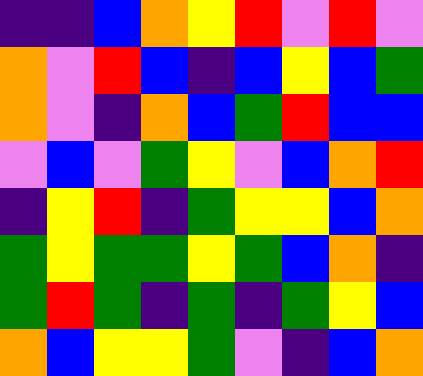[["indigo", "indigo", "blue", "orange", "yellow", "red", "violet", "red", "violet"], ["orange", "violet", "red", "blue", "indigo", "blue", "yellow", "blue", "green"], ["orange", "violet", "indigo", "orange", "blue", "green", "red", "blue", "blue"], ["violet", "blue", "violet", "green", "yellow", "violet", "blue", "orange", "red"], ["indigo", "yellow", "red", "indigo", "green", "yellow", "yellow", "blue", "orange"], ["green", "yellow", "green", "green", "yellow", "green", "blue", "orange", "indigo"], ["green", "red", "green", "indigo", "green", "indigo", "green", "yellow", "blue"], ["orange", "blue", "yellow", "yellow", "green", "violet", "indigo", "blue", "orange"]]